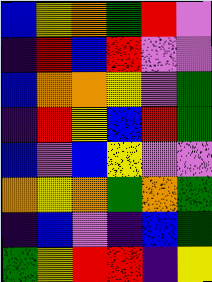[["blue", "yellow", "orange", "green", "red", "violet"], ["indigo", "red", "blue", "red", "violet", "violet"], ["blue", "orange", "orange", "yellow", "violet", "green"], ["indigo", "red", "yellow", "blue", "red", "green"], ["blue", "violet", "blue", "yellow", "violet", "violet"], ["orange", "yellow", "orange", "green", "orange", "green"], ["indigo", "blue", "violet", "indigo", "blue", "green"], ["green", "yellow", "red", "red", "indigo", "yellow"]]